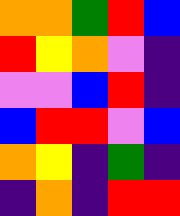[["orange", "orange", "green", "red", "blue"], ["red", "yellow", "orange", "violet", "indigo"], ["violet", "violet", "blue", "red", "indigo"], ["blue", "red", "red", "violet", "blue"], ["orange", "yellow", "indigo", "green", "indigo"], ["indigo", "orange", "indigo", "red", "red"]]